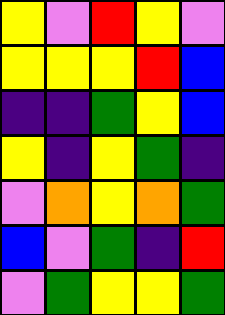[["yellow", "violet", "red", "yellow", "violet"], ["yellow", "yellow", "yellow", "red", "blue"], ["indigo", "indigo", "green", "yellow", "blue"], ["yellow", "indigo", "yellow", "green", "indigo"], ["violet", "orange", "yellow", "orange", "green"], ["blue", "violet", "green", "indigo", "red"], ["violet", "green", "yellow", "yellow", "green"]]